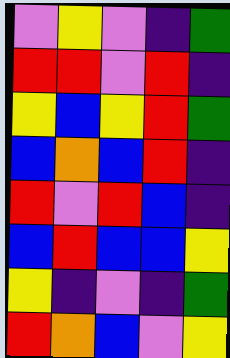[["violet", "yellow", "violet", "indigo", "green"], ["red", "red", "violet", "red", "indigo"], ["yellow", "blue", "yellow", "red", "green"], ["blue", "orange", "blue", "red", "indigo"], ["red", "violet", "red", "blue", "indigo"], ["blue", "red", "blue", "blue", "yellow"], ["yellow", "indigo", "violet", "indigo", "green"], ["red", "orange", "blue", "violet", "yellow"]]